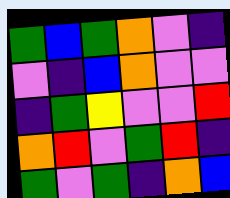[["green", "blue", "green", "orange", "violet", "indigo"], ["violet", "indigo", "blue", "orange", "violet", "violet"], ["indigo", "green", "yellow", "violet", "violet", "red"], ["orange", "red", "violet", "green", "red", "indigo"], ["green", "violet", "green", "indigo", "orange", "blue"]]